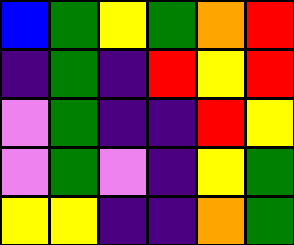[["blue", "green", "yellow", "green", "orange", "red"], ["indigo", "green", "indigo", "red", "yellow", "red"], ["violet", "green", "indigo", "indigo", "red", "yellow"], ["violet", "green", "violet", "indigo", "yellow", "green"], ["yellow", "yellow", "indigo", "indigo", "orange", "green"]]